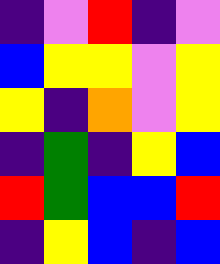[["indigo", "violet", "red", "indigo", "violet"], ["blue", "yellow", "yellow", "violet", "yellow"], ["yellow", "indigo", "orange", "violet", "yellow"], ["indigo", "green", "indigo", "yellow", "blue"], ["red", "green", "blue", "blue", "red"], ["indigo", "yellow", "blue", "indigo", "blue"]]